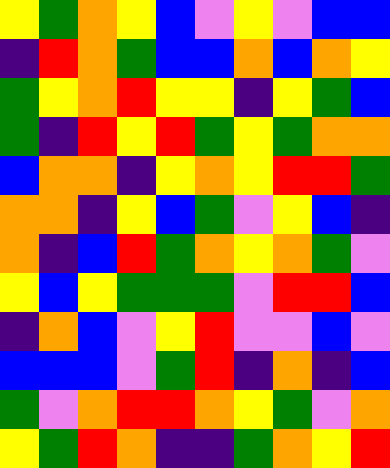[["yellow", "green", "orange", "yellow", "blue", "violet", "yellow", "violet", "blue", "blue"], ["indigo", "red", "orange", "green", "blue", "blue", "orange", "blue", "orange", "yellow"], ["green", "yellow", "orange", "red", "yellow", "yellow", "indigo", "yellow", "green", "blue"], ["green", "indigo", "red", "yellow", "red", "green", "yellow", "green", "orange", "orange"], ["blue", "orange", "orange", "indigo", "yellow", "orange", "yellow", "red", "red", "green"], ["orange", "orange", "indigo", "yellow", "blue", "green", "violet", "yellow", "blue", "indigo"], ["orange", "indigo", "blue", "red", "green", "orange", "yellow", "orange", "green", "violet"], ["yellow", "blue", "yellow", "green", "green", "green", "violet", "red", "red", "blue"], ["indigo", "orange", "blue", "violet", "yellow", "red", "violet", "violet", "blue", "violet"], ["blue", "blue", "blue", "violet", "green", "red", "indigo", "orange", "indigo", "blue"], ["green", "violet", "orange", "red", "red", "orange", "yellow", "green", "violet", "orange"], ["yellow", "green", "red", "orange", "indigo", "indigo", "green", "orange", "yellow", "red"]]